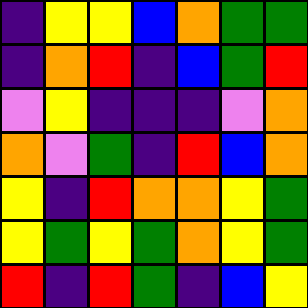[["indigo", "yellow", "yellow", "blue", "orange", "green", "green"], ["indigo", "orange", "red", "indigo", "blue", "green", "red"], ["violet", "yellow", "indigo", "indigo", "indigo", "violet", "orange"], ["orange", "violet", "green", "indigo", "red", "blue", "orange"], ["yellow", "indigo", "red", "orange", "orange", "yellow", "green"], ["yellow", "green", "yellow", "green", "orange", "yellow", "green"], ["red", "indigo", "red", "green", "indigo", "blue", "yellow"]]